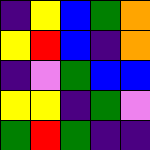[["indigo", "yellow", "blue", "green", "orange"], ["yellow", "red", "blue", "indigo", "orange"], ["indigo", "violet", "green", "blue", "blue"], ["yellow", "yellow", "indigo", "green", "violet"], ["green", "red", "green", "indigo", "indigo"]]